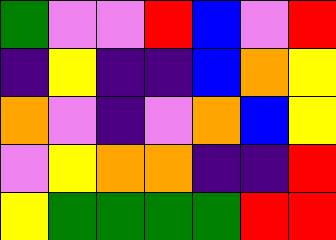[["green", "violet", "violet", "red", "blue", "violet", "red"], ["indigo", "yellow", "indigo", "indigo", "blue", "orange", "yellow"], ["orange", "violet", "indigo", "violet", "orange", "blue", "yellow"], ["violet", "yellow", "orange", "orange", "indigo", "indigo", "red"], ["yellow", "green", "green", "green", "green", "red", "red"]]